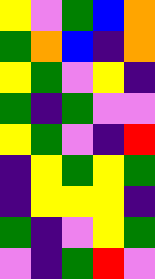[["yellow", "violet", "green", "blue", "orange"], ["green", "orange", "blue", "indigo", "orange"], ["yellow", "green", "violet", "yellow", "indigo"], ["green", "indigo", "green", "violet", "violet"], ["yellow", "green", "violet", "indigo", "red"], ["indigo", "yellow", "green", "yellow", "green"], ["indigo", "yellow", "yellow", "yellow", "indigo"], ["green", "indigo", "violet", "yellow", "green"], ["violet", "indigo", "green", "red", "violet"]]